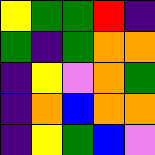[["yellow", "green", "green", "red", "indigo"], ["green", "indigo", "green", "orange", "orange"], ["indigo", "yellow", "violet", "orange", "green"], ["indigo", "orange", "blue", "orange", "orange"], ["indigo", "yellow", "green", "blue", "violet"]]